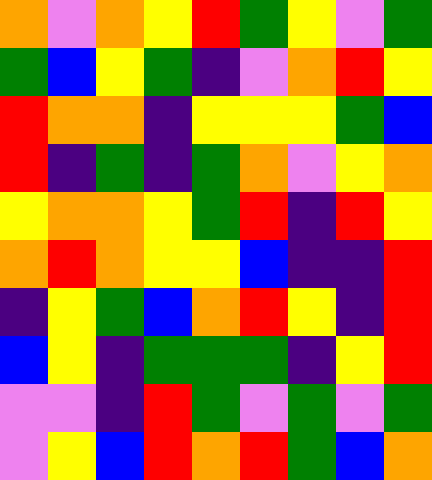[["orange", "violet", "orange", "yellow", "red", "green", "yellow", "violet", "green"], ["green", "blue", "yellow", "green", "indigo", "violet", "orange", "red", "yellow"], ["red", "orange", "orange", "indigo", "yellow", "yellow", "yellow", "green", "blue"], ["red", "indigo", "green", "indigo", "green", "orange", "violet", "yellow", "orange"], ["yellow", "orange", "orange", "yellow", "green", "red", "indigo", "red", "yellow"], ["orange", "red", "orange", "yellow", "yellow", "blue", "indigo", "indigo", "red"], ["indigo", "yellow", "green", "blue", "orange", "red", "yellow", "indigo", "red"], ["blue", "yellow", "indigo", "green", "green", "green", "indigo", "yellow", "red"], ["violet", "violet", "indigo", "red", "green", "violet", "green", "violet", "green"], ["violet", "yellow", "blue", "red", "orange", "red", "green", "blue", "orange"]]